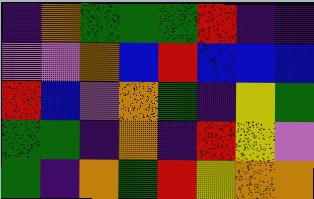[["indigo", "orange", "green", "green", "green", "red", "indigo", "indigo"], ["violet", "violet", "orange", "blue", "red", "blue", "blue", "blue"], ["red", "blue", "violet", "orange", "green", "indigo", "yellow", "green"], ["green", "green", "indigo", "orange", "indigo", "red", "yellow", "violet"], ["green", "indigo", "orange", "green", "red", "yellow", "orange", "orange"]]